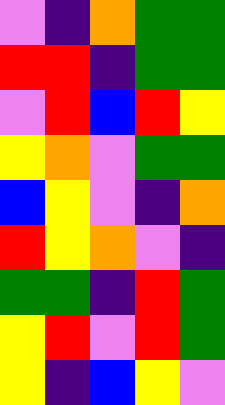[["violet", "indigo", "orange", "green", "green"], ["red", "red", "indigo", "green", "green"], ["violet", "red", "blue", "red", "yellow"], ["yellow", "orange", "violet", "green", "green"], ["blue", "yellow", "violet", "indigo", "orange"], ["red", "yellow", "orange", "violet", "indigo"], ["green", "green", "indigo", "red", "green"], ["yellow", "red", "violet", "red", "green"], ["yellow", "indigo", "blue", "yellow", "violet"]]